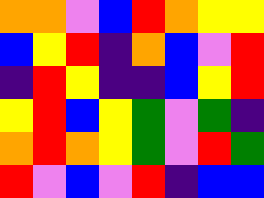[["orange", "orange", "violet", "blue", "red", "orange", "yellow", "yellow"], ["blue", "yellow", "red", "indigo", "orange", "blue", "violet", "red"], ["indigo", "red", "yellow", "indigo", "indigo", "blue", "yellow", "red"], ["yellow", "red", "blue", "yellow", "green", "violet", "green", "indigo"], ["orange", "red", "orange", "yellow", "green", "violet", "red", "green"], ["red", "violet", "blue", "violet", "red", "indigo", "blue", "blue"]]